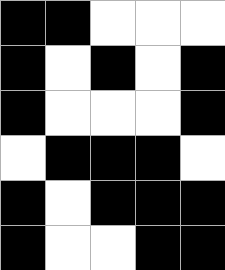[["black", "black", "white", "white", "white"], ["black", "white", "black", "white", "black"], ["black", "white", "white", "white", "black"], ["white", "black", "black", "black", "white"], ["black", "white", "black", "black", "black"], ["black", "white", "white", "black", "black"]]